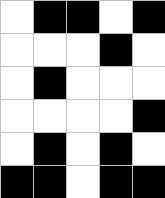[["white", "black", "black", "white", "black"], ["white", "white", "white", "black", "white"], ["white", "black", "white", "white", "white"], ["white", "white", "white", "white", "black"], ["white", "black", "white", "black", "white"], ["black", "black", "white", "black", "black"]]